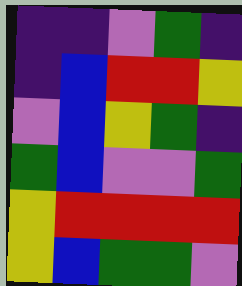[["indigo", "indigo", "violet", "green", "indigo"], ["indigo", "blue", "red", "red", "yellow"], ["violet", "blue", "yellow", "green", "indigo"], ["green", "blue", "violet", "violet", "green"], ["yellow", "red", "red", "red", "red"], ["yellow", "blue", "green", "green", "violet"]]